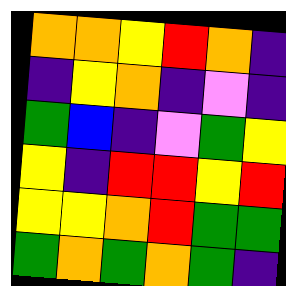[["orange", "orange", "yellow", "red", "orange", "indigo"], ["indigo", "yellow", "orange", "indigo", "violet", "indigo"], ["green", "blue", "indigo", "violet", "green", "yellow"], ["yellow", "indigo", "red", "red", "yellow", "red"], ["yellow", "yellow", "orange", "red", "green", "green"], ["green", "orange", "green", "orange", "green", "indigo"]]